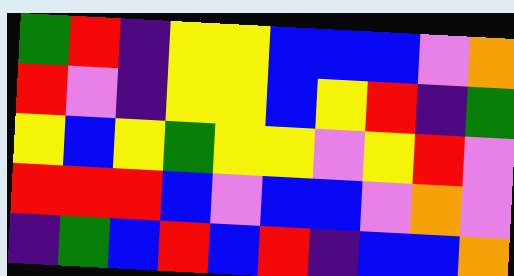[["green", "red", "indigo", "yellow", "yellow", "blue", "blue", "blue", "violet", "orange"], ["red", "violet", "indigo", "yellow", "yellow", "blue", "yellow", "red", "indigo", "green"], ["yellow", "blue", "yellow", "green", "yellow", "yellow", "violet", "yellow", "red", "violet"], ["red", "red", "red", "blue", "violet", "blue", "blue", "violet", "orange", "violet"], ["indigo", "green", "blue", "red", "blue", "red", "indigo", "blue", "blue", "orange"]]